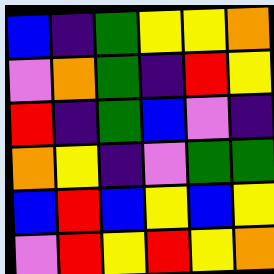[["blue", "indigo", "green", "yellow", "yellow", "orange"], ["violet", "orange", "green", "indigo", "red", "yellow"], ["red", "indigo", "green", "blue", "violet", "indigo"], ["orange", "yellow", "indigo", "violet", "green", "green"], ["blue", "red", "blue", "yellow", "blue", "yellow"], ["violet", "red", "yellow", "red", "yellow", "orange"]]